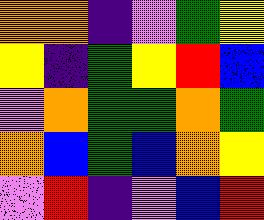[["orange", "orange", "indigo", "violet", "green", "yellow"], ["yellow", "indigo", "green", "yellow", "red", "blue"], ["violet", "orange", "green", "green", "orange", "green"], ["orange", "blue", "green", "blue", "orange", "yellow"], ["violet", "red", "indigo", "violet", "blue", "red"]]